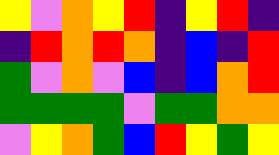[["yellow", "violet", "orange", "yellow", "red", "indigo", "yellow", "red", "indigo"], ["indigo", "red", "orange", "red", "orange", "indigo", "blue", "indigo", "red"], ["green", "violet", "orange", "violet", "blue", "indigo", "blue", "orange", "red"], ["green", "green", "green", "green", "violet", "green", "green", "orange", "orange"], ["violet", "yellow", "orange", "green", "blue", "red", "yellow", "green", "yellow"]]